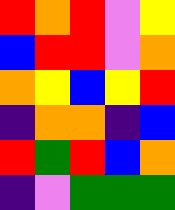[["red", "orange", "red", "violet", "yellow"], ["blue", "red", "red", "violet", "orange"], ["orange", "yellow", "blue", "yellow", "red"], ["indigo", "orange", "orange", "indigo", "blue"], ["red", "green", "red", "blue", "orange"], ["indigo", "violet", "green", "green", "green"]]